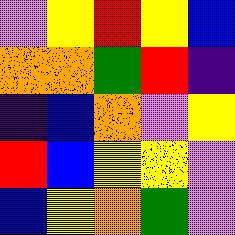[["violet", "yellow", "red", "yellow", "blue"], ["orange", "orange", "green", "red", "indigo"], ["indigo", "blue", "orange", "violet", "yellow"], ["red", "blue", "yellow", "yellow", "violet"], ["blue", "yellow", "orange", "green", "violet"]]